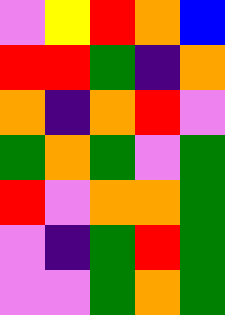[["violet", "yellow", "red", "orange", "blue"], ["red", "red", "green", "indigo", "orange"], ["orange", "indigo", "orange", "red", "violet"], ["green", "orange", "green", "violet", "green"], ["red", "violet", "orange", "orange", "green"], ["violet", "indigo", "green", "red", "green"], ["violet", "violet", "green", "orange", "green"]]